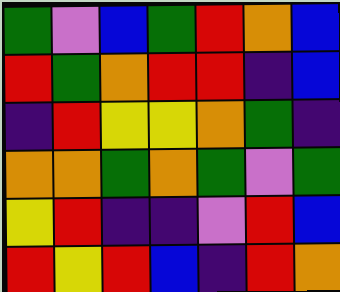[["green", "violet", "blue", "green", "red", "orange", "blue"], ["red", "green", "orange", "red", "red", "indigo", "blue"], ["indigo", "red", "yellow", "yellow", "orange", "green", "indigo"], ["orange", "orange", "green", "orange", "green", "violet", "green"], ["yellow", "red", "indigo", "indigo", "violet", "red", "blue"], ["red", "yellow", "red", "blue", "indigo", "red", "orange"]]